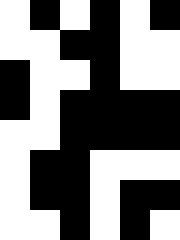[["white", "black", "white", "black", "white", "black"], ["white", "white", "black", "black", "white", "white"], ["black", "white", "white", "black", "white", "white"], ["black", "white", "black", "black", "black", "black"], ["white", "white", "black", "black", "black", "black"], ["white", "black", "black", "white", "white", "white"], ["white", "black", "black", "white", "black", "black"], ["white", "white", "black", "white", "black", "white"]]